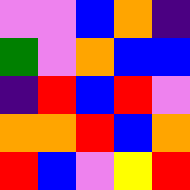[["violet", "violet", "blue", "orange", "indigo"], ["green", "violet", "orange", "blue", "blue"], ["indigo", "red", "blue", "red", "violet"], ["orange", "orange", "red", "blue", "orange"], ["red", "blue", "violet", "yellow", "red"]]